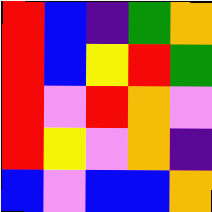[["red", "blue", "indigo", "green", "orange"], ["red", "blue", "yellow", "red", "green"], ["red", "violet", "red", "orange", "violet"], ["red", "yellow", "violet", "orange", "indigo"], ["blue", "violet", "blue", "blue", "orange"]]